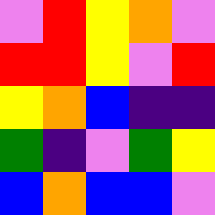[["violet", "red", "yellow", "orange", "violet"], ["red", "red", "yellow", "violet", "red"], ["yellow", "orange", "blue", "indigo", "indigo"], ["green", "indigo", "violet", "green", "yellow"], ["blue", "orange", "blue", "blue", "violet"]]